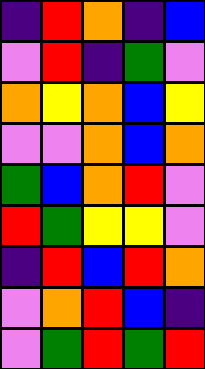[["indigo", "red", "orange", "indigo", "blue"], ["violet", "red", "indigo", "green", "violet"], ["orange", "yellow", "orange", "blue", "yellow"], ["violet", "violet", "orange", "blue", "orange"], ["green", "blue", "orange", "red", "violet"], ["red", "green", "yellow", "yellow", "violet"], ["indigo", "red", "blue", "red", "orange"], ["violet", "orange", "red", "blue", "indigo"], ["violet", "green", "red", "green", "red"]]